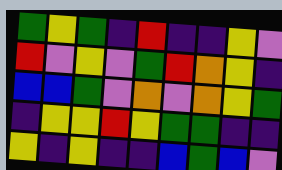[["green", "yellow", "green", "indigo", "red", "indigo", "indigo", "yellow", "violet"], ["red", "violet", "yellow", "violet", "green", "red", "orange", "yellow", "indigo"], ["blue", "blue", "green", "violet", "orange", "violet", "orange", "yellow", "green"], ["indigo", "yellow", "yellow", "red", "yellow", "green", "green", "indigo", "indigo"], ["yellow", "indigo", "yellow", "indigo", "indigo", "blue", "green", "blue", "violet"]]